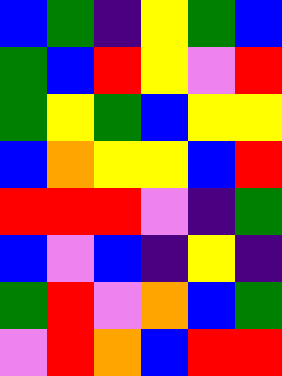[["blue", "green", "indigo", "yellow", "green", "blue"], ["green", "blue", "red", "yellow", "violet", "red"], ["green", "yellow", "green", "blue", "yellow", "yellow"], ["blue", "orange", "yellow", "yellow", "blue", "red"], ["red", "red", "red", "violet", "indigo", "green"], ["blue", "violet", "blue", "indigo", "yellow", "indigo"], ["green", "red", "violet", "orange", "blue", "green"], ["violet", "red", "orange", "blue", "red", "red"]]